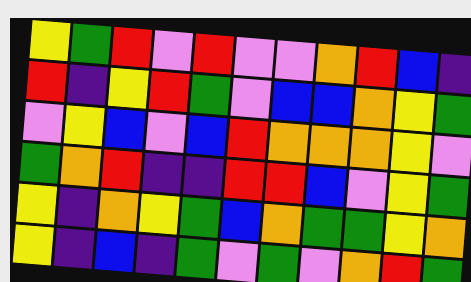[["yellow", "green", "red", "violet", "red", "violet", "violet", "orange", "red", "blue", "indigo"], ["red", "indigo", "yellow", "red", "green", "violet", "blue", "blue", "orange", "yellow", "green"], ["violet", "yellow", "blue", "violet", "blue", "red", "orange", "orange", "orange", "yellow", "violet"], ["green", "orange", "red", "indigo", "indigo", "red", "red", "blue", "violet", "yellow", "green"], ["yellow", "indigo", "orange", "yellow", "green", "blue", "orange", "green", "green", "yellow", "orange"], ["yellow", "indigo", "blue", "indigo", "green", "violet", "green", "violet", "orange", "red", "green"]]